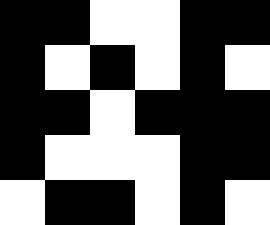[["black", "black", "white", "white", "black", "black"], ["black", "white", "black", "white", "black", "white"], ["black", "black", "white", "black", "black", "black"], ["black", "white", "white", "white", "black", "black"], ["white", "black", "black", "white", "black", "white"]]